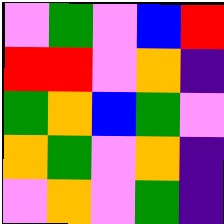[["violet", "green", "violet", "blue", "red"], ["red", "red", "violet", "orange", "indigo"], ["green", "orange", "blue", "green", "violet"], ["orange", "green", "violet", "orange", "indigo"], ["violet", "orange", "violet", "green", "indigo"]]